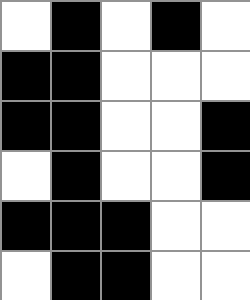[["white", "black", "white", "black", "white"], ["black", "black", "white", "white", "white"], ["black", "black", "white", "white", "black"], ["white", "black", "white", "white", "black"], ["black", "black", "black", "white", "white"], ["white", "black", "black", "white", "white"]]